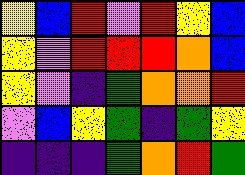[["yellow", "blue", "red", "violet", "red", "yellow", "blue"], ["yellow", "violet", "red", "red", "red", "orange", "blue"], ["yellow", "violet", "indigo", "green", "orange", "orange", "red"], ["violet", "blue", "yellow", "green", "indigo", "green", "yellow"], ["indigo", "indigo", "indigo", "green", "orange", "red", "green"]]